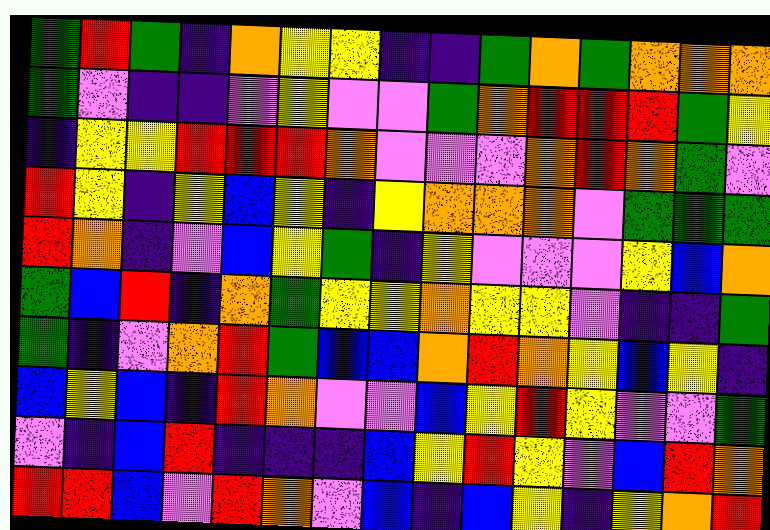[["green", "red", "green", "indigo", "orange", "yellow", "yellow", "indigo", "indigo", "green", "orange", "green", "orange", "orange", "orange"], ["green", "violet", "indigo", "indigo", "violet", "yellow", "violet", "violet", "green", "orange", "red", "red", "red", "green", "yellow"], ["indigo", "yellow", "yellow", "red", "red", "red", "orange", "violet", "violet", "violet", "orange", "red", "orange", "green", "violet"], ["red", "yellow", "indigo", "yellow", "blue", "yellow", "indigo", "yellow", "orange", "orange", "orange", "violet", "green", "green", "green"], ["red", "orange", "indigo", "violet", "blue", "yellow", "green", "indigo", "yellow", "violet", "violet", "violet", "yellow", "blue", "orange"], ["green", "blue", "red", "indigo", "orange", "green", "yellow", "yellow", "orange", "yellow", "yellow", "violet", "indigo", "indigo", "green"], ["green", "indigo", "violet", "orange", "red", "green", "blue", "blue", "orange", "red", "orange", "yellow", "blue", "yellow", "indigo"], ["blue", "yellow", "blue", "indigo", "red", "orange", "violet", "violet", "blue", "yellow", "red", "yellow", "violet", "violet", "green"], ["violet", "indigo", "blue", "red", "indigo", "indigo", "indigo", "blue", "yellow", "red", "yellow", "violet", "blue", "red", "orange"], ["red", "red", "blue", "violet", "red", "orange", "violet", "blue", "indigo", "blue", "yellow", "indigo", "yellow", "orange", "red"]]